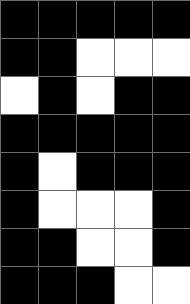[["black", "black", "black", "black", "black"], ["black", "black", "white", "white", "white"], ["white", "black", "white", "black", "black"], ["black", "black", "black", "black", "black"], ["black", "white", "black", "black", "black"], ["black", "white", "white", "white", "black"], ["black", "black", "white", "white", "black"], ["black", "black", "black", "white", "white"]]